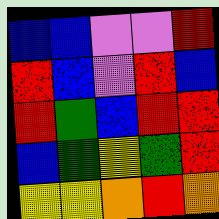[["blue", "blue", "violet", "violet", "red"], ["red", "blue", "violet", "red", "blue"], ["red", "green", "blue", "red", "red"], ["blue", "green", "yellow", "green", "red"], ["yellow", "yellow", "orange", "red", "orange"]]